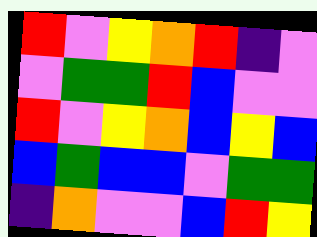[["red", "violet", "yellow", "orange", "red", "indigo", "violet"], ["violet", "green", "green", "red", "blue", "violet", "violet"], ["red", "violet", "yellow", "orange", "blue", "yellow", "blue"], ["blue", "green", "blue", "blue", "violet", "green", "green"], ["indigo", "orange", "violet", "violet", "blue", "red", "yellow"]]